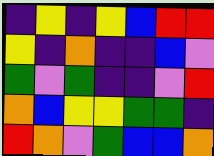[["indigo", "yellow", "indigo", "yellow", "blue", "red", "red"], ["yellow", "indigo", "orange", "indigo", "indigo", "blue", "violet"], ["green", "violet", "green", "indigo", "indigo", "violet", "red"], ["orange", "blue", "yellow", "yellow", "green", "green", "indigo"], ["red", "orange", "violet", "green", "blue", "blue", "orange"]]